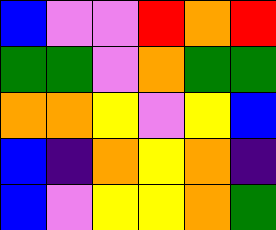[["blue", "violet", "violet", "red", "orange", "red"], ["green", "green", "violet", "orange", "green", "green"], ["orange", "orange", "yellow", "violet", "yellow", "blue"], ["blue", "indigo", "orange", "yellow", "orange", "indigo"], ["blue", "violet", "yellow", "yellow", "orange", "green"]]